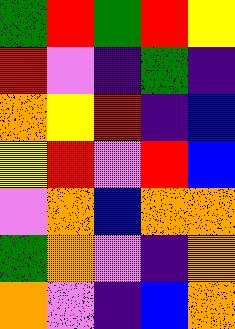[["green", "red", "green", "red", "yellow"], ["red", "violet", "indigo", "green", "indigo"], ["orange", "yellow", "red", "indigo", "blue"], ["yellow", "red", "violet", "red", "blue"], ["violet", "orange", "blue", "orange", "orange"], ["green", "orange", "violet", "indigo", "orange"], ["orange", "violet", "indigo", "blue", "orange"]]